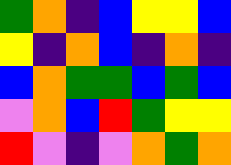[["green", "orange", "indigo", "blue", "yellow", "yellow", "blue"], ["yellow", "indigo", "orange", "blue", "indigo", "orange", "indigo"], ["blue", "orange", "green", "green", "blue", "green", "blue"], ["violet", "orange", "blue", "red", "green", "yellow", "yellow"], ["red", "violet", "indigo", "violet", "orange", "green", "orange"]]